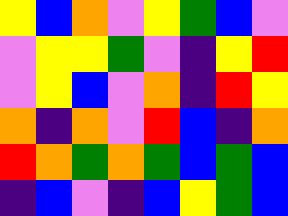[["yellow", "blue", "orange", "violet", "yellow", "green", "blue", "violet"], ["violet", "yellow", "yellow", "green", "violet", "indigo", "yellow", "red"], ["violet", "yellow", "blue", "violet", "orange", "indigo", "red", "yellow"], ["orange", "indigo", "orange", "violet", "red", "blue", "indigo", "orange"], ["red", "orange", "green", "orange", "green", "blue", "green", "blue"], ["indigo", "blue", "violet", "indigo", "blue", "yellow", "green", "blue"]]